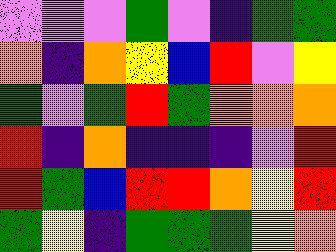[["violet", "violet", "violet", "green", "violet", "indigo", "green", "green"], ["orange", "indigo", "orange", "yellow", "blue", "red", "violet", "yellow"], ["green", "violet", "green", "red", "green", "orange", "orange", "orange"], ["red", "indigo", "orange", "indigo", "indigo", "indigo", "violet", "red"], ["red", "green", "blue", "red", "red", "orange", "yellow", "red"], ["green", "yellow", "indigo", "green", "green", "green", "yellow", "orange"]]